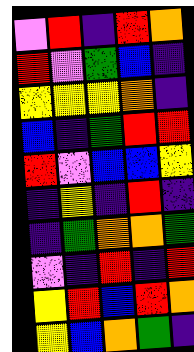[["violet", "red", "indigo", "red", "orange"], ["red", "violet", "green", "blue", "indigo"], ["yellow", "yellow", "yellow", "orange", "indigo"], ["blue", "indigo", "green", "red", "red"], ["red", "violet", "blue", "blue", "yellow"], ["indigo", "yellow", "indigo", "red", "indigo"], ["indigo", "green", "orange", "orange", "green"], ["violet", "indigo", "red", "indigo", "red"], ["yellow", "red", "blue", "red", "orange"], ["yellow", "blue", "orange", "green", "indigo"]]